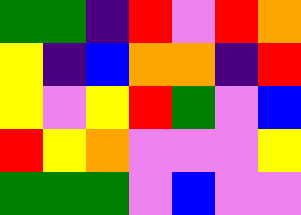[["green", "green", "indigo", "red", "violet", "red", "orange"], ["yellow", "indigo", "blue", "orange", "orange", "indigo", "red"], ["yellow", "violet", "yellow", "red", "green", "violet", "blue"], ["red", "yellow", "orange", "violet", "violet", "violet", "yellow"], ["green", "green", "green", "violet", "blue", "violet", "violet"]]